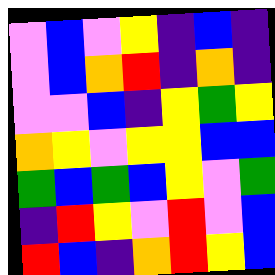[["violet", "blue", "violet", "yellow", "indigo", "blue", "indigo"], ["violet", "blue", "orange", "red", "indigo", "orange", "indigo"], ["violet", "violet", "blue", "indigo", "yellow", "green", "yellow"], ["orange", "yellow", "violet", "yellow", "yellow", "blue", "blue"], ["green", "blue", "green", "blue", "yellow", "violet", "green"], ["indigo", "red", "yellow", "violet", "red", "violet", "blue"], ["red", "blue", "indigo", "orange", "red", "yellow", "blue"]]